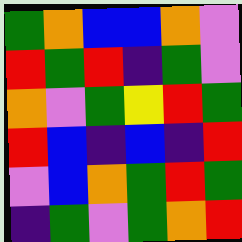[["green", "orange", "blue", "blue", "orange", "violet"], ["red", "green", "red", "indigo", "green", "violet"], ["orange", "violet", "green", "yellow", "red", "green"], ["red", "blue", "indigo", "blue", "indigo", "red"], ["violet", "blue", "orange", "green", "red", "green"], ["indigo", "green", "violet", "green", "orange", "red"]]